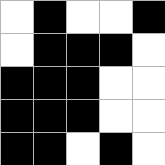[["white", "black", "white", "white", "black"], ["white", "black", "black", "black", "white"], ["black", "black", "black", "white", "white"], ["black", "black", "black", "white", "white"], ["black", "black", "white", "black", "white"]]